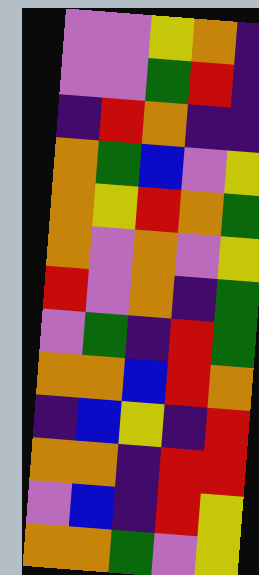[["violet", "violet", "yellow", "orange", "indigo"], ["violet", "violet", "green", "red", "indigo"], ["indigo", "red", "orange", "indigo", "indigo"], ["orange", "green", "blue", "violet", "yellow"], ["orange", "yellow", "red", "orange", "green"], ["orange", "violet", "orange", "violet", "yellow"], ["red", "violet", "orange", "indigo", "green"], ["violet", "green", "indigo", "red", "green"], ["orange", "orange", "blue", "red", "orange"], ["indigo", "blue", "yellow", "indigo", "red"], ["orange", "orange", "indigo", "red", "red"], ["violet", "blue", "indigo", "red", "yellow"], ["orange", "orange", "green", "violet", "yellow"]]